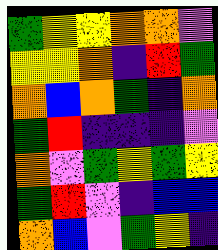[["green", "yellow", "yellow", "orange", "orange", "violet"], ["yellow", "yellow", "orange", "indigo", "red", "green"], ["orange", "blue", "orange", "green", "indigo", "orange"], ["green", "red", "indigo", "indigo", "indigo", "violet"], ["orange", "violet", "green", "yellow", "green", "yellow"], ["green", "red", "violet", "indigo", "blue", "blue"], ["orange", "blue", "violet", "green", "yellow", "indigo"]]